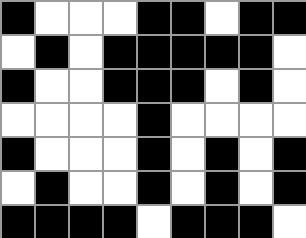[["black", "white", "white", "white", "black", "black", "white", "black", "black"], ["white", "black", "white", "black", "black", "black", "black", "black", "white"], ["black", "white", "white", "black", "black", "black", "white", "black", "white"], ["white", "white", "white", "white", "black", "white", "white", "white", "white"], ["black", "white", "white", "white", "black", "white", "black", "white", "black"], ["white", "black", "white", "white", "black", "white", "black", "white", "black"], ["black", "black", "black", "black", "white", "black", "black", "black", "white"]]